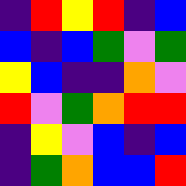[["indigo", "red", "yellow", "red", "indigo", "blue"], ["blue", "indigo", "blue", "green", "violet", "green"], ["yellow", "blue", "indigo", "indigo", "orange", "violet"], ["red", "violet", "green", "orange", "red", "red"], ["indigo", "yellow", "violet", "blue", "indigo", "blue"], ["indigo", "green", "orange", "blue", "blue", "red"]]